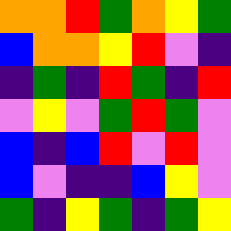[["orange", "orange", "red", "green", "orange", "yellow", "green"], ["blue", "orange", "orange", "yellow", "red", "violet", "indigo"], ["indigo", "green", "indigo", "red", "green", "indigo", "red"], ["violet", "yellow", "violet", "green", "red", "green", "violet"], ["blue", "indigo", "blue", "red", "violet", "red", "violet"], ["blue", "violet", "indigo", "indigo", "blue", "yellow", "violet"], ["green", "indigo", "yellow", "green", "indigo", "green", "yellow"]]